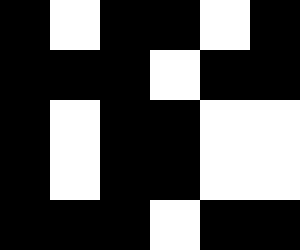[["black", "white", "black", "black", "white", "black"], ["black", "black", "black", "white", "black", "black"], ["black", "white", "black", "black", "white", "white"], ["black", "white", "black", "black", "white", "white"], ["black", "black", "black", "white", "black", "black"]]